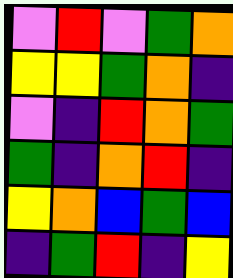[["violet", "red", "violet", "green", "orange"], ["yellow", "yellow", "green", "orange", "indigo"], ["violet", "indigo", "red", "orange", "green"], ["green", "indigo", "orange", "red", "indigo"], ["yellow", "orange", "blue", "green", "blue"], ["indigo", "green", "red", "indigo", "yellow"]]